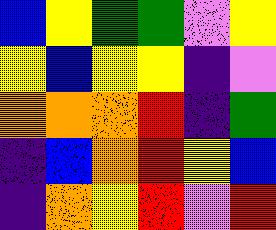[["blue", "yellow", "green", "green", "violet", "yellow"], ["yellow", "blue", "yellow", "yellow", "indigo", "violet"], ["orange", "orange", "orange", "red", "indigo", "green"], ["indigo", "blue", "orange", "red", "yellow", "blue"], ["indigo", "orange", "yellow", "red", "violet", "red"]]